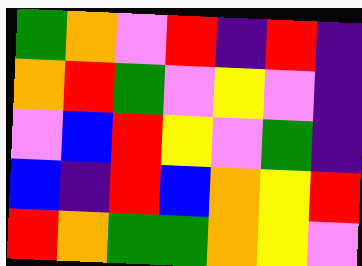[["green", "orange", "violet", "red", "indigo", "red", "indigo"], ["orange", "red", "green", "violet", "yellow", "violet", "indigo"], ["violet", "blue", "red", "yellow", "violet", "green", "indigo"], ["blue", "indigo", "red", "blue", "orange", "yellow", "red"], ["red", "orange", "green", "green", "orange", "yellow", "violet"]]